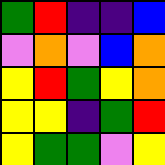[["green", "red", "indigo", "indigo", "blue"], ["violet", "orange", "violet", "blue", "orange"], ["yellow", "red", "green", "yellow", "orange"], ["yellow", "yellow", "indigo", "green", "red"], ["yellow", "green", "green", "violet", "yellow"]]